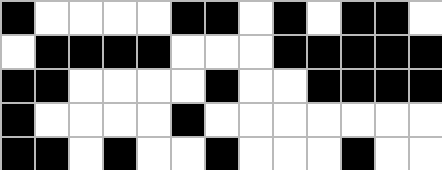[["black", "white", "white", "white", "white", "black", "black", "white", "black", "white", "black", "black", "white"], ["white", "black", "black", "black", "black", "white", "white", "white", "black", "black", "black", "black", "black"], ["black", "black", "white", "white", "white", "white", "black", "white", "white", "black", "black", "black", "black"], ["black", "white", "white", "white", "white", "black", "white", "white", "white", "white", "white", "white", "white"], ["black", "black", "white", "black", "white", "white", "black", "white", "white", "white", "black", "white", "white"]]